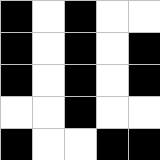[["black", "white", "black", "white", "white"], ["black", "white", "black", "white", "black"], ["black", "white", "black", "white", "black"], ["white", "white", "black", "white", "white"], ["black", "white", "white", "black", "black"]]